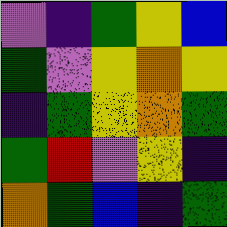[["violet", "indigo", "green", "yellow", "blue"], ["green", "violet", "yellow", "orange", "yellow"], ["indigo", "green", "yellow", "orange", "green"], ["green", "red", "violet", "yellow", "indigo"], ["orange", "green", "blue", "indigo", "green"]]